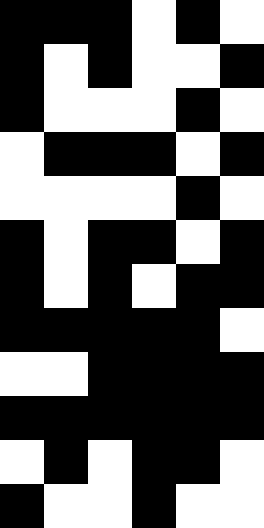[["black", "black", "black", "white", "black", "white"], ["black", "white", "black", "white", "white", "black"], ["black", "white", "white", "white", "black", "white"], ["white", "black", "black", "black", "white", "black"], ["white", "white", "white", "white", "black", "white"], ["black", "white", "black", "black", "white", "black"], ["black", "white", "black", "white", "black", "black"], ["black", "black", "black", "black", "black", "white"], ["white", "white", "black", "black", "black", "black"], ["black", "black", "black", "black", "black", "black"], ["white", "black", "white", "black", "black", "white"], ["black", "white", "white", "black", "white", "white"]]